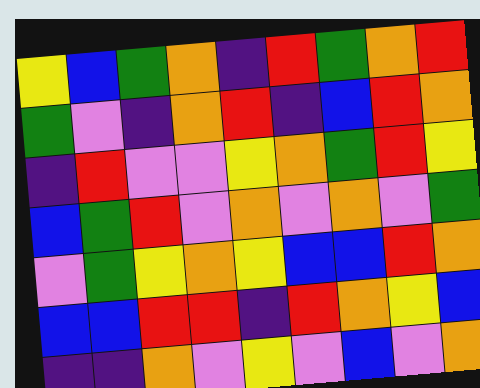[["yellow", "blue", "green", "orange", "indigo", "red", "green", "orange", "red"], ["green", "violet", "indigo", "orange", "red", "indigo", "blue", "red", "orange"], ["indigo", "red", "violet", "violet", "yellow", "orange", "green", "red", "yellow"], ["blue", "green", "red", "violet", "orange", "violet", "orange", "violet", "green"], ["violet", "green", "yellow", "orange", "yellow", "blue", "blue", "red", "orange"], ["blue", "blue", "red", "red", "indigo", "red", "orange", "yellow", "blue"], ["indigo", "indigo", "orange", "violet", "yellow", "violet", "blue", "violet", "orange"]]